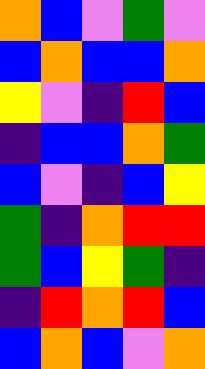[["orange", "blue", "violet", "green", "violet"], ["blue", "orange", "blue", "blue", "orange"], ["yellow", "violet", "indigo", "red", "blue"], ["indigo", "blue", "blue", "orange", "green"], ["blue", "violet", "indigo", "blue", "yellow"], ["green", "indigo", "orange", "red", "red"], ["green", "blue", "yellow", "green", "indigo"], ["indigo", "red", "orange", "red", "blue"], ["blue", "orange", "blue", "violet", "orange"]]